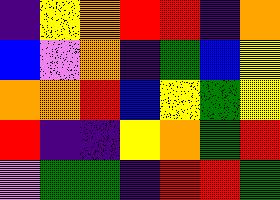[["indigo", "yellow", "orange", "red", "red", "indigo", "orange"], ["blue", "violet", "orange", "indigo", "green", "blue", "yellow"], ["orange", "orange", "red", "blue", "yellow", "green", "yellow"], ["red", "indigo", "indigo", "yellow", "orange", "green", "red"], ["violet", "green", "green", "indigo", "red", "red", "green"]]